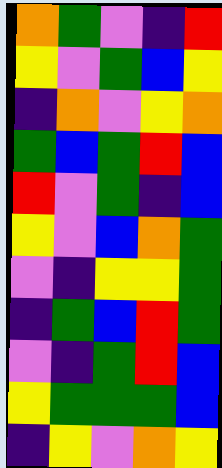[["orange", "green", "violet", "indigo", "red"], ["yellow", "violet", "green", "blue", "yellow"], ["indigo", "orange", "violet", "yellow", "orange"], ["green", "blue", "green", "red", "blue"], ["red", "violet", "green", "indigo", "blue"], ["yellow", "violet", "blue", "orange", "green"], ["violet", "indigo", "yellow", "yellow", "green"], ["indigo", "green", "blue", "red", "green"], ["violet", "indigo", "green", "red", "blue"], ["yellow", "green", "green", "green", "blue"], ["indigo", "yellow", "violet", "orange", "yellow"]]